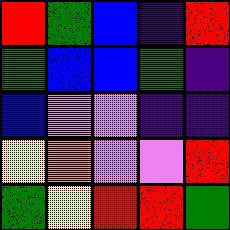[["red", "green", "blue", "indigo", "red"], ["green", "blue", "blue", "green", "indigo"], ["blue", "violet", "violet", "indigo", "indigo"], ["yellow", "orange", "violet", "violet", "red"], ["green", "yellow", "red", "red", "green"]]